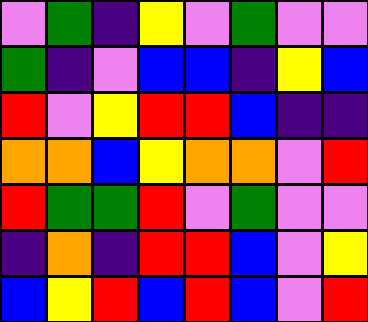[["violet", "green", "indigo", "yellow", "violet", "green", "violet", "violet"], ["green", "indigo", "violet", "blue", "blue", "indigo", "yellow", "blue"], ["red", "violet", "yellow", "red", "red", "blue", "indigo", "indigo"], ["orange", "orange", "blue", "yellow", "orange", "orange", "violet", "red"], ["red", "green", "green", "red", "violet", "green", "violet", "violet"], ["indigo", "orange", "indigo", "red", "red", "blue", "violet", "yellow"], ["blue", "yellow", "red", "blue", "red", "blue", "violet", "red"]]